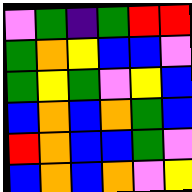[["violet", "green", "indigo", "green", "red", "red"], ["green", "orange", "yellow", "blue", "blue", "violet"], ["green", "yellow", "green", "violet", "yellow", "blue"], ["blue", "orange", "blue", "orange", "green", "blue"], ["red", "orange", "blue", "blue", "green", "violet"], ["blue", "orange", "blue", "orange", "violet", "yellow"]]